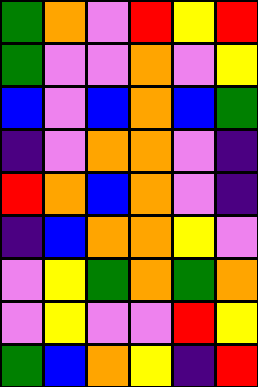[["green", "orange", "violet", "red", "yellow", "red"], ["green", "violet", "violet", "orange", "violet", "yellow"], ["blue", "violet", "blue", "orange", "blue", "green"], ["indigo", "violet", "orange", "orange", "violet", "indigo"], ["red", "orange", "blue", "orange", "violet", "indigo"], ["indigo", "blue", "orange", "orange", "yellow", "violet"], ["violet", "yellow", "green", "orange", "green", "orange"], ["violet", "yellow", "violet", "violet", "red", "yellow"], ["green", "blue", "orange", "yellow", "indigo", "red"]]